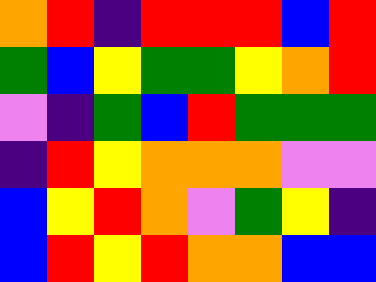[["orange", "red", "indigo", "red", "red", "red", "blue", "red"], ["green", "blue", "yellow", "green", "green", "yellow", "orange", "red"], ["violet", "indigo", "green", "blue", "red", "green", "green", "green"], ["indigo", "red", "yellow", "orange", "orange", "orange", "violet", "violet"], ["blue", "yellow", "red", "orange", "violet", "green", "yellow", "indigo"], ["blue", "red", "yellow", "red", "orange", "orange", "blue", "blue"]]